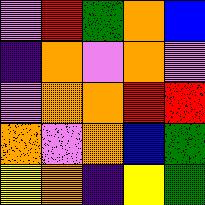[["violet", "red", "green", "orange", "blue"], ["indigo", "orange", "violet", "orange", "violet"], ["violet", "orange", "orange", "red", "red"], ["orange", "violet", "orange", "blue", "green"], ["yellow", "orange", "indigo", "yellow", "green"]]